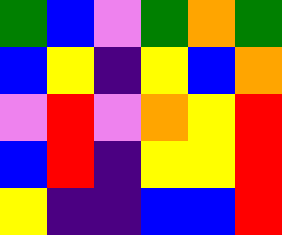[["green", "blue", "violet", "green", "orange", "green"], ["blue", "yellow", "indigo", "yellow", "blue", "orange"], ["violet", "red", "violet", "orange", "yellow", "red"], ["blue", "red", "indigo", "yellow", "yellow", "red"], ["yellow", "indigo", "indigo", "blue", "blue", "red"]]